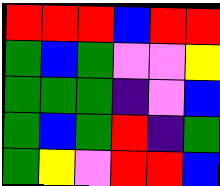[["red", "red", "red", "blue", "red", "red"], ["green", "blue", "green", "violet", "violet", "yellow"], ["green", "green", "green", "indigo", "violet", "blue"], ["green", "blue", "green", "red", "indigo", "green"], ["green", "yellow", "violet", "red", "red", "blue"]]